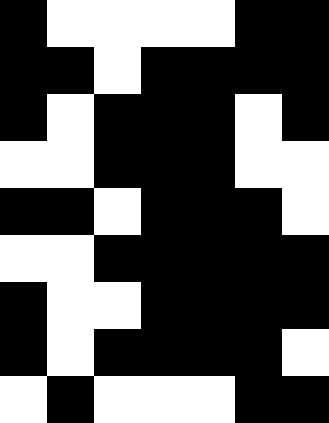[["black", "white", "white", "white", "white", "black", "black"], ["black", "black", "white", "black", "black", "black", "black"], ["black", "white", "black", "black", "black", "white", "black"], ["white", "white", "black", "black", "black", "white", "white"], ["black", "black", "white", "black", "black", "black", "white"], ["white", "white", "black", "black", "black", "black", "black"], ["black", "white", "white", "black", "black", "black", "black"], ["black", "white", "black", "black", "black", "black", "white"], ["white", "black", "white", "white", "white", "black", "black"]]